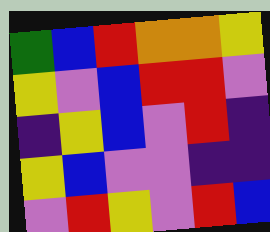[["green", "blue", "red", "orange", "orange", "yellow"], ["yellow", "violet", "blue", "red", "red", "violet"], ["indigo", "yellow", "blue", "violet", "red", "indigo"], ["yellow", "blue", "violet", "violet", "indigo", "indigo"], ["violet", "red", "yellow", "violet", "red", "blue"]]